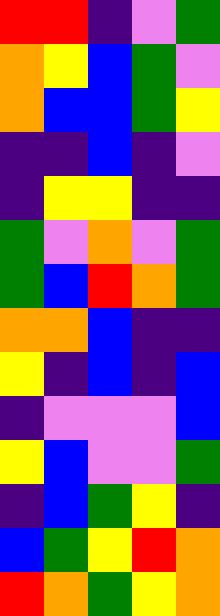[["red", "red", "indigo", "violet", "green"], ["orange", "yellow", "blue", "green", "violet"], ["orange", "blue", "blue", "green", "yellow"], ["indigo", "indigo", "blue", "indigo", "violet"], ["indigo", "yellow", "yellow", "indigo", "indigo"], ["green", "violet", "orange", "violet", "green"], ["green", "blue", "red", "orange", "green"], ["orange", "orange", "blue", "indigo", "indigo"], ["yellow", "indigo", "blue", "indigo", "blue"], ["indigo", "violet", "violet", "violet", "blue"], ["yellow", "blue", "violet", "violet", "green"], ["indigo", "blue", "green", "yellow", "indigo"], ["blue", "green", "yellow", "red", "orange"], ["red", "orange", "green", "yellow", "orange"]]